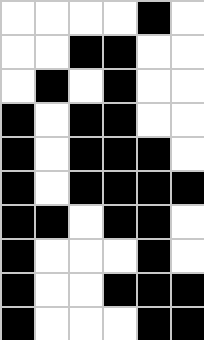[["white", "white", "white", "white", "black", "white"], ["white", "white", "black", "black", "white", "white"], ["white", "black", "white", "black", "white", "white"], ["black", "white", "black", "black", "white", "white"], ["black", "white", "black", "black", "black", "white"], ["black", "white", "black", "black", "black", "black"], ["black", "black", "white", "black", "black", "white"], ["black", "white", "white", "white", "black", "white"], ["black", "white", "white", "black", "black", "black"], ["black", "white", "white", "white", "black", "black"]]